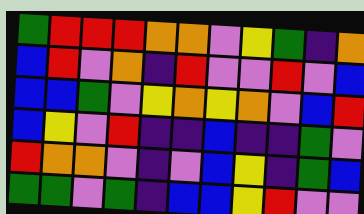[["green", "red", "red", "red", "orange", "orange", "violet", "yellow", "green", "indigo", "orange"], ["blue", "red", "violet", "orange", "indigo", "red", "violet", "violet", "red", "violet", "blue"], ["blue", "blue", "green", "violet", "yellow", "orange", "yellow", "orange", "violet", "blue", "red"], ["blue", "yellow", "violet", "red", "indigo", "indigo", "blue", "indigo", "indigo", "green", "violet"], ["red", "orange", "orange", "violet", "indigo", "violet", "blue", "yellow", "indigo", "green", "blue"], ["green", "green", "violet", "green", "indigo", "blue", "blue", "yellow", "red", "violet", "violet"]]